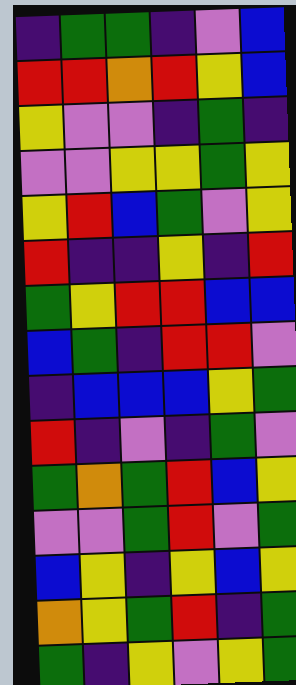[["indigo", "green", "green", "indigo", "violet", "blue"], ["red", "red", "orange", "red", "yellow", "blue"], ["yellow", "violet", "violet", "indigo", "green", "indigo"], ["violet", "violet", "yellow", "yellow", "green", "yellow"], ["yellow", "red", "blue", "green", "violet", "yellow"], ["red", "indigo", "indigo", "yellow", "indigo", "red"], ["green", "yellow", "red", "red", "blue", "blue"], ["blue", "green", "indigo", "red", "red", "violet"], ["indigo", "blue", "blue", "blue", "yellow", "green"], ["red", "indigo", "violet", "indigo", "green", "violet"], ["green", "orange", "green", "red", "blue", "yellow"], ["violet", "violet", "green", "red", "violet", "green"], ["blue", "yellow", "indigo", "yellow", "blue", "yellow"], ["orange", "yellow", "green", "red", "indigo", "green"], ["green", "indigo", "yellow", "violet", "yellow", "green"]]